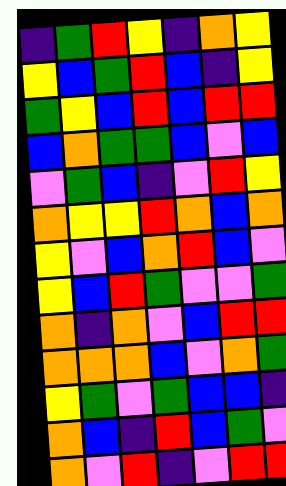[["indigo", "green", "red", "yellow", "indigo", "orange", "yellow"], ["yellow", "blue", "green", "red", "blue", "indigo", "yellow"], ["green", "yellow", "blue", "red", "blue", "red", "red"], ["blue", "orange", "green", "green", "blue", "violet", "blue"], ["violet", "green", "blue", "indigo", "violet", "red", "yellow"], ["orange", "yellow", "yellow", "red", "orange", "blue", "orange"], ["yellow", "violet", "blue", "orange", "red", "blue", "violet"], ["yellow", "blue", "red", "green", "violet", "violet", "green"], ["orange", "indigo", "orange", "violet", "blue", "red", "red"], ["orange", "orange", "orange", "blue", "violet", "orange", "green"], ["yellow", "green", "violet", "green", "blue", "blue", "indigo"], ["orange", "blue", "indigo", "red", "blue", "green", "violet"], ["orange", "violet", "red", "indigo", "violet", "red", "red"]]